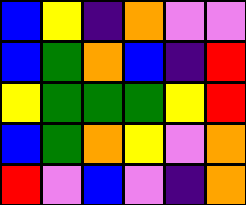[["blue", "yellow", "indigo", "orange", "violet", "violet"], ["blue", "green", "orange", "blue", "indigo", "red"], ["yellow", "green", "green", "green", "yellow", "red"], ["blue", "green", "orange", "yellow", "violet", "orange"], ["red", "violet", "blue", "violet", "indigo", "orange"]]